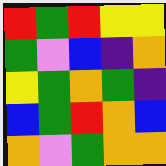[["red", "green", "red", "yellow", "yellow"], ["green", "violet", "blue", "indigo", "orange"], ["yellow", "green", "orange", "green", "indigo"], ["blue", "green", "red", "orange", "blue"], ["orange", "violet", "green", "orange", "orange"]]